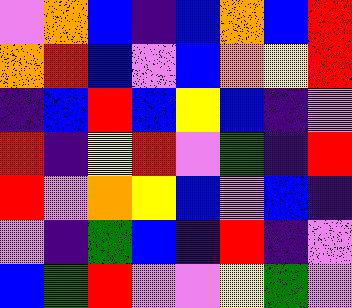[["violet", "orange", "blue", "indigo", "blue", "orange", "blue", "red"], ["orange", "red", "blue", "violet", "blue", "orange", "yellow", "red"], ["indigo", "blue", "red", "blue", "yellow", "blue", "indigo", "violet"], ["red", "indigo", "yellow", "red", "violet", "green", "indigo", "red"], ["red", "violet", "orange", "yellow", "blue", "violet", "blue", "indigo"], ["violet", "indigo", "green", "blue", "indigo", "red", "indigo", "violet"], ["blue", "green", "red", "violet", "violet", "yellow", "green", "violet"]]